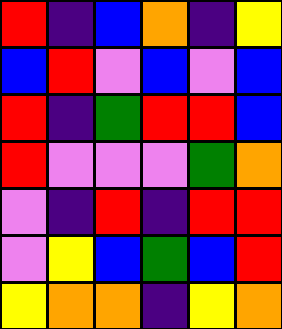[["red", "indigo", "blue", "orange", "indigo", "yellow"], ["blue", "red", "violet", "blue", "violet", "blue"], ["red", "indigo", "green", "red", "red", "blue"], ["red", "violet", "violet", "violet", "green", "orange"], ["violet", "indigo", "red", "indigo", "red", "red"], ["violet", "yellow", "blue", "green", "blue", "red"], ["yellow", "orange", "orange", "indigo", "yellow", "orange"]]